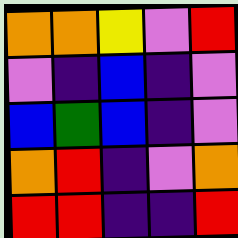[["orange", "orange", "yellow", "violet", "red"], ["violet", "indigo", "blue", "indigo", "violet"], ["blue", "green", "blue", "indigo", "violet"], ["orange", "red", "indigo", "violet", "orange"], ["red", "red", "indigo", "indigo", "red"]]